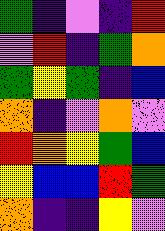[["green", "indigo", "violet", "indigo", "red"], ["violet", "red", "indigo", "green", "orange"], ["green", "yellow", "green", "indigo", "blue"], ["orange", "indigo", "violet", "orange", "violet"], ["red", "orange", "yellow", "green", "blue"], ["yellow", "blue", "blue", "red", "green"], ["orange", "indigo", "indigo", "yellow", "violet"]]